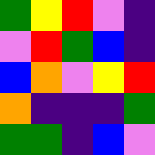[["green", "yellow", "red", "violet", "indigo"], ["violet", "red", "green", "blue", "indigo"], ["blue", "orange", "violet", "yellow", "red"], ["orange", "indigo", "indigo", "indigo", "green"], ["green", "green", "indigo", "blue", "violet"]]